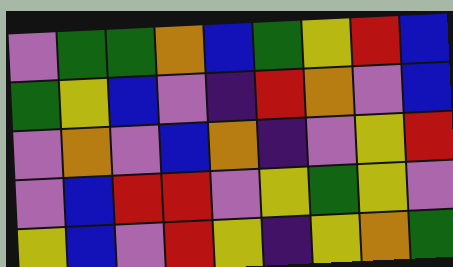[["violet", "green", "green", "orange", "blue", "green", "yellow", "red", "blue"], ["green", "yellow", "blue", "violet", "indigo", "red", "orange", "violet", "blue"], ["violet", "orange", "violet", "blue", "orange", "indigo", "violet", "yellow", "red"], ["violet", "blue", "red", "red", "violet", "yellow", "green", "yellow", "violet"], ["yellow", "blue", "violet", "red", "yellow", "indigo", "yellow", "orange", "green"]]